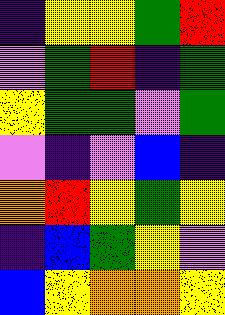[["indigo", "yellow", "yellow", "green", "red"], ["violet", "green", "red", "indigo", "green"], ["yellow", "green", "green", "violet", "green"], ["violet", "indigo", "violet", "blue", "indigo"], ["orange", "red", "yellow", "green", "yellow"], ["indigo", "blue", "green", "yellow", "violet"], ["blue", "yellow", "orange", "orange", "yellow"]]